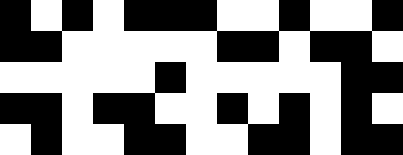[["black", "white", "black", "white", "black", "black", "black", "white", "white", "black", "white", "white", "black"], ["black", "black", "white", "white", "white", "white", "white", "black", "black", "white", "black", "black", "white"], ["white", "white", "white", "white", "white", "black", "white", "white", "white", "white", "white", "black", "black"], ["black", "black", "white", "black", "black", "white", "white", "black", "white", "black", "white", "black", "white"], ["white", "black", "white", "white", "black", "black", "white", "white", "black", "black", "white", "black", "black"]]